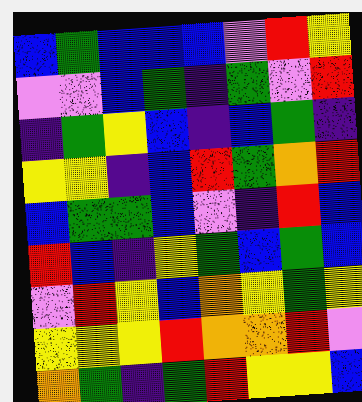[["blue", "green", "blue", "blue", "blue", "violet", "red", "yellow"], ["violet", "violet", "blue", "green", "indigo", "green", "violet", "red"], ["indigo", "green", "yellow", "blue", "indigo", "blue", "green", "indigo"], ["yellow", "yellow", "indigo", "blue", "red", "green", "orange", "red"], ["blue", "green", "green", "blue", "violet", "indigo", "red", "blue"], ["red", "blue", "indigo", "yellow", "green", "blue", "green", "blue"], ["violet", "red", "yellow", "blue", "orange", "yellow", "green", "yellow"], ["yellow", "yellow", "yellow", "red", "orange", "orange", "red", "violet"], ["orange", "green", "indigo", "green", "red", "yellow", "yellow", "blue"]]